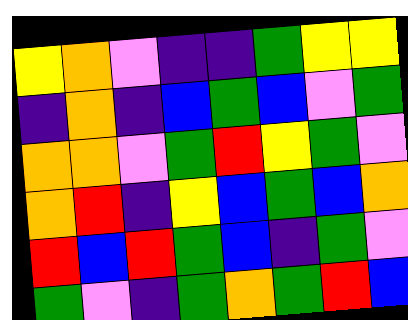[["yellow", "orange", "violet", "indigo", "indigo", "green", "yellow", "yellow"], ["indigo", "orange", "indigo", "blue", "green", "blue", "violet", "green"], ["orange", "orange", "violet", "green", "red", "yellow", "green", "violet"], ["orange", "red", "indigo", "yellow", "blue", "green", "blue", "orange"], ["red", "blue", "red", "green", "blue", "indigo", "green", "violet"], ["green", "violet", "indigo", "green", "orange", "green", "red", "blue"]]